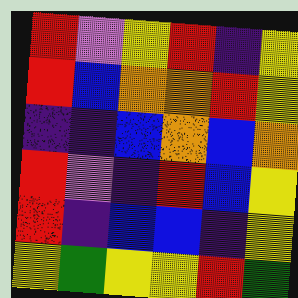[["red", "violet", "yellow", "red", "indigo", "yellow"], ["red", "blue", "orange", "orange", "red", "yellow"], ["indigo", "indigo", "blue", "orange", "blue", "orange"], ["red", "violet", "indigo", "red", "blue", "yellow"], ["red", "indigo", "blue", "blue", "indigo", "yellow"], ["yellow", "green", "yellow", "yellow", "red", "green"]]